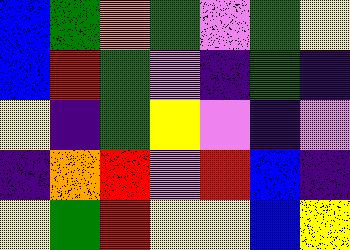[["blue", "green", "orange", "green", "violet", "green", "yellow"], ["blue", "red", "green", "violet", "indigo", "green", "indigo"], ["yellow", "indigo", "green", "yellow", "violet", "indigo", "violet"], ["indigo", "orange", "red", "violet", "red", "blue", "indigo"], ["yellow", "green", "red", "yellow", "yellow", "blue", "yellow"]]